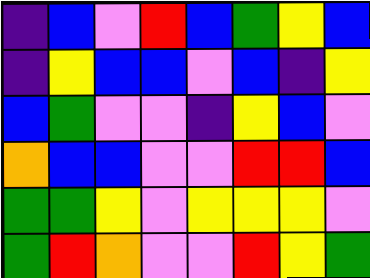[["indigo", "blue", "violet", "red", "blue", "green", "yellow", "blue"], ["indigo", "yellow", "blue", "blue", "violet", "blue", "indigo", "yellow"], ["blue", "green", "violet", "violet", "indigo", "yellow", "blue", "violet"], ["orange", "blue", "blue", "violet", "violet", "red", "red", "blue"], ["green", "green", "yellow", "violet", "yellow", "yellow", "yellow", "violet"], ["green", "red", "orange", "violet", "violet", "red", "yellow", "green"]]